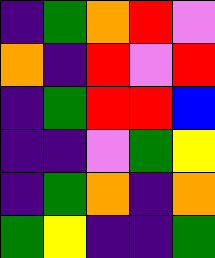[["indigo", "green", "orange", "red", "violet"], ["orange", "indigo", "red", "violet", "red"], ["indigo", "green", "red", "red", "blue"], ["indigo", "indigo", "violet", "green", "yellow"], ["indigo", "green", "orange", "indigo", "orange"], ["green", "yellow", "indigo", "indigo", "green"]]